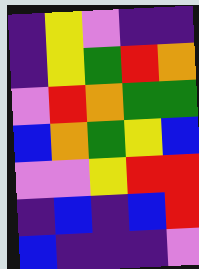[["indigo", "yellow", "violet", "indigo", "indigo"], ["indigo", "yellow", "green", "red", "orange"], ["violet", "red", "orange", "green", "green"], ["blue", "orange", "green", "yellow", "blue"], ["violet", "violet", "yellow", "red", "red"], ["indigo", "blue", "indigo", "blue", "red"], ["blue", "indigo", "indigo", "indigo", "violet"]]